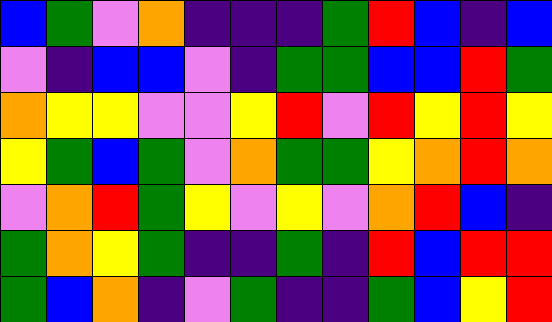[["blue", "green", "violet", "orange", "indigo", "indigo", "indigo", "green", "red", "blue", "indigo", "blue"], ["violet", "indigo", "blue", "blue", "violet", "indigo", "green", "green", "blue", "blue", "red", "green"], ["orange", "yellow", "yellow", "violet", "violet", "yellow", "red", "violet", "red", "yellow", "red", "yellow"], ["yellow", "green", "blue", "green", "violet", "orange", "green", "green", "yellow", "orange", "red", "orange"], ["violet", "orange", "red", "green", "yellow", "violet", "yellow", "violet", "orange", "red", "blue", "indigo"], ["green", "orange", "yellow", "green", "indigo", "indigo", "green", "indigo", "red", "blue", "red", "red"], ["green", "blue", "orange", "indigo", "violet", "green", "indigo", "indigo", "green", "blue", "yellow", "red"]]